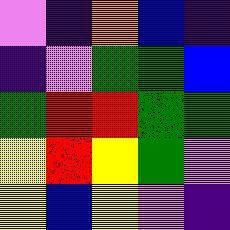[["violet", "indigo", "orange", "blue", "indigo"], ["indigo", "violet", "green", "green", "blue"], ["green", "red", "red", "green", "green"], ["yellow", "red", "yellow", "green", "violet"], ["yellow", "blue", "yellow", "violet", "indigo"]]